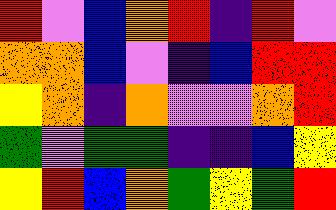[["red", "violet", "blue", "orange", "red", "indigo", "red", "violet"], ["orange", "orange", "blue", "violet", "indigo", "blue", "red", "red"], ["yellow", "orange", "indigo", "orange", "violet", "violet", "orange", "red"], ["green", "violet", "green", "green", "indigo", "indigo", "blue", "yellow"], ["yellow", "red", "blue", "orange", "green", "yellow", "green", "red"]]